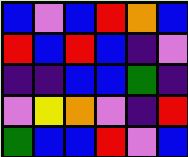[["blue", "violet", "blue", "red", "orange", "blue"], ["red", "blue", "red", "blue", "indigo", "violet"], ["indigo", "indigo", "blue", "blue", "green", "indigo"], ["violet", "yellow", "orange", "violet", "indigo", "red"], ["green", "blue", "blue", "red", "violet", "blue"]]